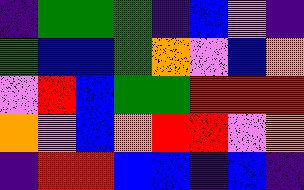[["indigo", "green", "green", "green", "indigo", "blue", "violet", "indigo"], ["green", "blue", "blue", "green", "orange", "violet", "blue", "orange"], ["violet", "red", "blue", "green", "green", "red", "red", "red"], ["orange", "violet", "blue", "orange", "red", "red", "violet", "orange"], ["indigo", "red", "red", "blue", "blue", "indigo", "blue", "indigo"]]